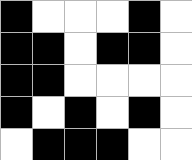[["black", "white", "white", "white", "black", "white"], ["black", "black", "white", "black", "black", "white"], ["black", "black", "white", "white", "white", "white"], ["black", "white", "black", "white", "black", "white"], ["white", "black", "black", "black", "white", "white"]]